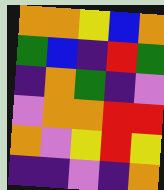[["orange", "orange", "yellow", "blue", "orange"], ["green", "blue", "indigo", "red", "green"], ["indigo", "orange", "green", "indigo", "violet"], ["violet", "orange", "orange", "red", "red"], ["orange", "violet", "yellow", "red", "yellow"], ["indigo", "indigo", "violet", "indigo", "orange"]]